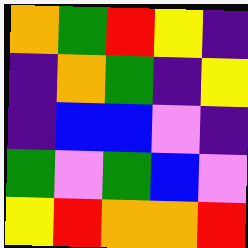[["orange", "green", "red", "yellow", "indigo"], ["indigo", "orange", "green", "indigo", "yellow"], ["indigo", "blue", "blue", "violet", "indigo"], ["green", "violet", "green", "blue", "violet"], ["yellow", "red", "orange", "orange", "red"]]